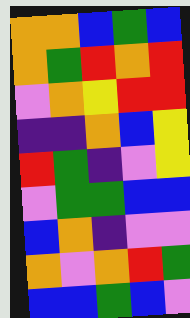[["orange", "orange", "blue", "green", "blue"], ["orange", "green", "red", "orange", "red"], ["violet", "orange", "yellow", "red", "red"], ["indigo", "indigo", "orange", "blue", "yellow"], ["red", "green", "indigo", "violet", "yellow"], ["violet", "green", "green", "blue", "blue"], ["blue", "orange", "indigo", "violet", "violet"], ["orange", "violet", "orange", "red", "green"], ["blue", "blue", "green", "blue", "violet"]]